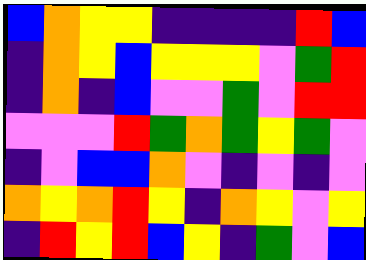[["blue", "orange", "yellow", "yellow", "indigo", "indigo", "indigo", "indigo", "red", "blue"], ["indigo", "orange", "yellow", "blue", "yellow", "yellow", "yellow", "violet", "green", "red"], ["indigo", "orange", "indigo", "blue", "violet", "violet", "green", "violet", "red", "red"], ["violet", "violet", "violet", "red", "green", "orange", "green", "yellow", "green", "violet"], ["indigo", "violet", "blue", "blue", "orange", "violet", "indigo", "violet", "indigo", "violet"], ["orange", "yellow", "orange", "red", "yellow", "indigo", "orange", "yellow", "violet", "yellow"], ["indigo", "red", "yellow", "red", "blue", "yellow", "indigo", "green", "violet", "blue"]]